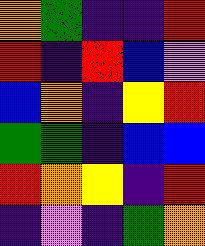[["orange", "green", "indigo", "indigo", "red"], ["red", "indigo", "red", "blue", "violet"], ["blue", "orange", "indigo", "yellow", "red"], ["green", "green", "indigo", "blue", "blue"], ["red", "orange", "yellow", "indigo", "red"], ["indigo", "violet", "indigo", "green", "orange"]]